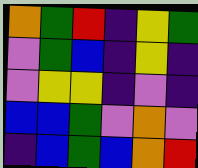[["orange", "green", "red", "indigo", "yellow", "green"], ["violet", "green", "blue", "indigo", "yellow", "indigo"], ["violet", "yellow", "yellow", "indigo", "violet", "indigo"], ["blue", "blue", "green", "violet", "orange", "violet"], ["indigo", "blue", "green", "blue", "orange", "red"]]